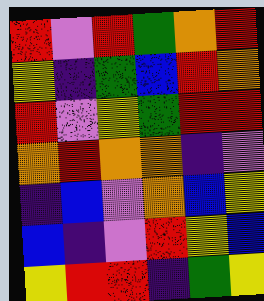[["red", "violet", "red", "green", "orange", "red"], ["yellow", "indigo", "green", "blue", "red", "orange"], ["red", "violet", "yellow", "green", "red", "red"], ["orange", "red", "orange", "orange", "indigo", "violet"], ["indigo", "blue", "violet", "orange", "blue", "yellow"], ["blue", "indigo", "violet", "red", "yellow", "blue"], ["yellow", "red", "red", "indigo", "green", "yellow"]]